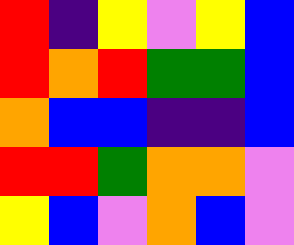[["red", "indigo", "yellow", "violet", "yellow", "blue"], ["red", "orange", "red", "green", "green", "blue"], ["orange", "blue", "blue", "indigo", "indigo", "blue"], ["red", "red", "green", "orange", "orange", "violet"], ["yellow", "blue", "violet", "orange", "blue", "violet"]]